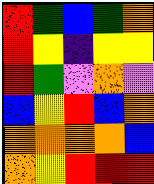[["red", "green", "blue", "green", "orange"], ["red", "yellow", "indigo", "yellow", "yellow"], ["red", "green", "violet", "orange", "violet"], ["blue", "yellow", "red", "blue", "orange"], ["orange", "orange", "orange", "orange", "blue"], ["orange", "yellow", "red", "red", "red"]]